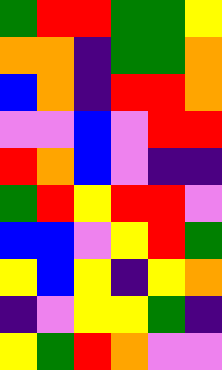[["green", "red", "red", "green", "green", "yellow"], ["orange", "orange", "indigo", "green", "green", "orange"], ["blue", "orange", "indigo", "red", "red", "orange"], ["violet", "violet", "blue", "violet", "red", "red"], ["red", "orange", "blue", "violet", "indigo", "indigo"], ["green", "red", "yellow", "red", "red", "violet"], ["blue", "blue", "violet", "yellow", "red", "green"], ["yellow", "blue", "yellow", "indigo", "yellow", "orange"], ["indigo", "violet", "yellow", "yellow", "green", "indigo"], ["yellow", "green", "red", "orange", "violet", "violet"]]